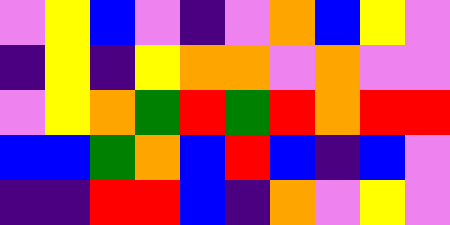[["violet", "yellow", "blue", "violet", "indigo", "violet", "orange", "blue", "yellow", "violet"], ["indigo", "yellow", "indigo", "yellow", "orange", "orange", "violet", "orange", "violet", "violet"], ["violet", "yellow", "orange", "green", "red", "green", "red", "orange", "red", "red"], ["blue", "blue", "green", "orange", "blue", "red", "blue", "indigo", "blue", "violet"], ["indigo", "indigo", "red", "red", "blue", "indigo", "orange", "violet", "yellow", "violet"]]